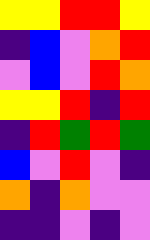[["yellow", "yellow", "red", "red", "yellow"], ["indigo", "blue", "violet", "orange", "red"], ["violet", "blue", "violet", "red", "orange"], ["yellow", "yellow", "red", "indigo", "red"], ["indigo", "red", "green", "red", "green"], ["blue", "violet", "red", "violet", "indigo"], ["orange", "indigo", "orange", "violet", "violet"], ["indigo", "indigo", "violet", "indigo", "violet"]]